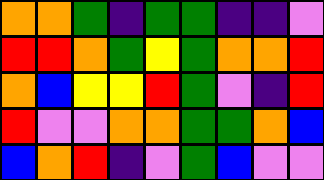[["orange", "orange", "green", "indigo", "green", "green", "indigo", "indigo", "violet"], ["red", "red", "orange", "green", "yellow", "green", "orange", "orange", "red"], ["orange", "blue", "yellow", "yellow", "red", "green", "violet", "indigo", "red"], ["red", "violet", "violet", "orange", "orange", "green", "green", "orange", "blue"], ["blue", "orange", "red", "indigo", "violet", "green", "blue", "violet", "violet"]]